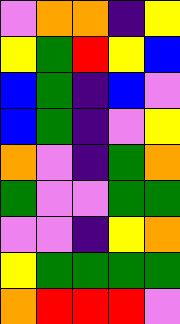[["violet", "orange", "orange", "indigo", "yellow"], ["yellow", "green", "red", "yellow", "blue"], ["blue", "green", "indigo", "blue", "violet"], ["blue", "green", "indigo", "violet", "yellow"], ["orange", "violet", "indigo", "green", "orange"], ["green", "violet", "violet", "green", "green"], ["violet", "violet", "indigo", "yellow", "orange"], ["yellow", "green", "green", "green", "green"], ["orange", "red", "red", "red", "violet"]]